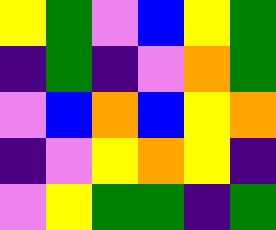[["yellow", "green", "violet", "blue", "yellow", "green"], ["indigo", "green", "indigo", "violet", "orange", "green"], ["violet", "blue", "orange", "blue", "yellow", "orange"], ["indigo", "violet", "yellow", "orange", "yellow", "indigo"], ["violet", "yellow", "green", "green", "indigo", "green"]]